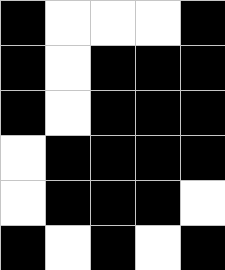[["black", "white", "white", "white", "black"], ["black", "white", "black", "black", "black"], ["black", "white", "black", "black", "black"], ["white", "black", "black", "black", "black"], ["white", "black", "black", "black", "white"], ["black", "white", "black", "white", "black"]]